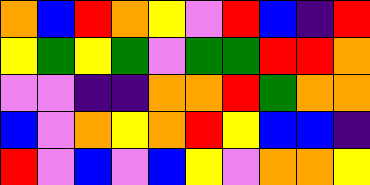[["orange", "blue", "red", "orange", "yellow", "violet", "red", "blue", "indigo", "red"], ["yellow", "green", "yellow", "green", "violet", "green", "green", "red", "red", "orange"], ["violet", "violet", "indigo", "indigo", "orange", "orange", "red", "green", "orange", "orange"], ["blue", "violet", "orange", "yellow", "orange", "red", "yellow", "blue", "blue", "indigo"], ["red", "violet", "blue", "violet", "blue", "yellow", "violet", "orange", "orange", "yellow"]]